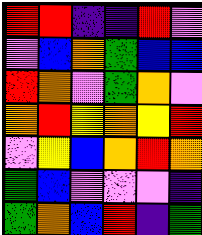[["red", "red", "indigo", "indigo", "red", "violet"], ["violet", "blue", "orange", "green", "blue", "blue"], ["red", "orange", "violet", "green", "orange", "violet"], ["orange", "red", "yellow", "orange", "yellow", "red"], ["violet", "yellow", "blue", "orange", "red", "orange"], ["green", "blue", "violet", "violet", "violet", "indigo"], ["green", "orange", "blue", "red", "indigo", "green"]]